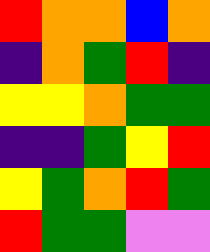[["red", "orange", "orange", "blue", "orange"], ["indigo", "orange", "green", "red", "indigo"], ["yellow", "yellow", "orange", "green", "green"], ["indigo", "indigo", "green", "yellow", "red"], ["yellow", "green", "orange", "red", "green"], ["red", "green", "green", "violet", "violet"]]